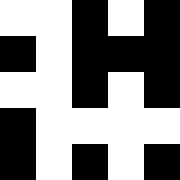[["white", "white", "black", "white", "black"], ["black", "white", "black", "black", "black"], ["white", "white", "black", "white", "black"], ["black", "white", "white", "white", "white"], ["black", "white", "black", "white", "black"]]